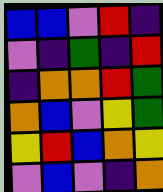[["blue", "blue", "violet", "red", "indigo"], ["violet", "indigo", "green", "indigo", "red"], ["indigo", "orange", "orange", "red", "green"], ["orange", "blue", "violet", "yellow", "green"], ["yellow", "red", "blue", "orange", "yellow"], ["violet", "blue", "violet", "indigo", "orange"]]